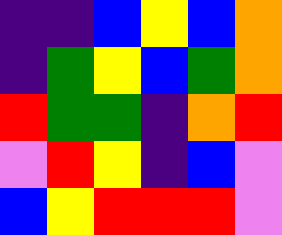[["indigo", "indigo", "blue", "yellow", "blue", "orange"], ["indigo", "green", "yellow", "blue", "green", "orange"], ["red", "green", "green", "indigo", "orange", "red"], ["violet", "red", "yellow", "indigo", "blue", "violet"], ["blue", "yellow", "red", "red", "red", "violet"]]